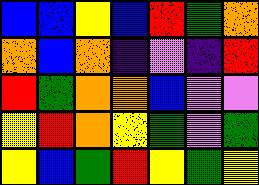[["blue", "blue", "yellow", "blue", "red", "green", "orange"], ["orange", "blue", "orange", "indigo", "violet", "indigo", "red"], ["red", "green", "orange", "orange", "blue", "violet", "violet"], ["yellow", "red", "orange", "yellow", "green", "violet", "green"], ["yellow", "blue", "green", "red", "yellow", "green", "yellow"]]